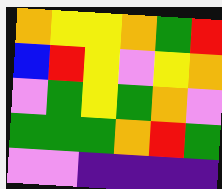[["orange", "yellow", "yellow", "orange", "green", "red"], ["blue", "red", "yellow", "violet", "yellow", "orange"], ["violet", "green", "yellow", "green", "orange", "violet"], ["green", "green", "green", "orange", "red", "green"], ["violet", "violet", "indigo", "indigo", "indigo", "indigo"]]